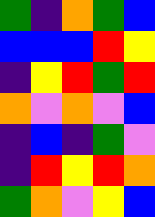[["green", "indigo", "orange", "green", "blue"], ["blue", "blue", "blue", "red", "yellow"], ["indigo", "yellow", "red", "green", "red"], ["orange", "violet", "orange", "violet", "blue"], ["indigo", "blue", "indigo", "green", "violet"], ["indigo", "red", "yellow", "red", "orange"], ["green", "orange", "violet", "yellow", "blue"]]